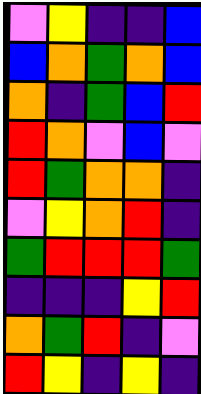[["violet", "yellow", "indigo", "indigo", "blue"], ["blue", "orange", "green", "orange", "blue"], ["orange", "indigo", "green", "blue", "red"], ["red", "orange", "violet", "blue", "violet"], ["red", "green", "orange", "orange", "indigo"], ["violet", "yellow", "orange", "red", "indigo"], ["green", "red", "red", "red", "green"], ["indigo", "indigo", "indigo", "yellow", "red"], ["orange", "green", "red", "indigo", "violet"], ["red", "yellow", "indigo", "yellow", "indigo"]]